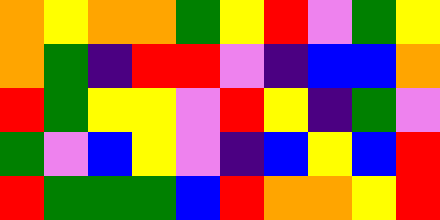[["orange", "yellow", "orange", "orange", "green", "yellow", "red", "violet", "green", "yellow"], ["orange", "green", "indigo", "red", "red", "violet", "indigo", "blue", "blue", "orange"], ["red", "green", "yellow", "yellow", "violet", "red", "yellow", "indigo", "green", "violet"], ["green", "violet", "blue", "yellow", "violet", "indigo", "blue", "yellow", "blue", "red"], ["red", "green", "green", "green", "blue", "red", "orange", "orange", "yellow", "red"]]